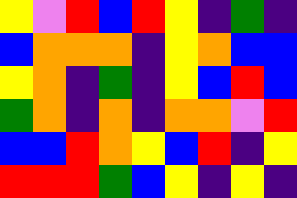[["yellow", "violet", "red", "blue", "red", "yellow", "indigo", "green", "indigo"], ["blue", "orange", "orange", "orange", "indigo", "yellow", "orange", "blue", "blue"], ["yellow", "orange", "indigo", "green", "indigo", "yellow", "blue", "red", "blue"], ["green", "orange", "indigo", "orange", "indigo", "orange", "orange", "violet", "red"], ["blue", "blue", "red", "orange", "yellow", "blue", "red", "indigo", "yellow"], ["red", "red", "red", "green", "blue", "yellow", "indigo", "yellow", "indigo"]]